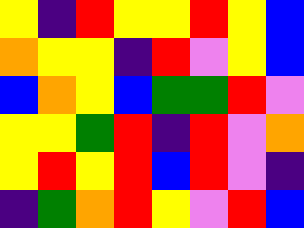[["yellow", "indigo", "red", "yellow", "yellow", "red", "yellow", "blue"], ["orange", "yellow", "yellow", "indigo", "red", "violet", "yellow", "blue"], ["blue", "orange", "yellow", "blue", "green", "green", "red", "violet"], ["yellow", "yellow", "green", "red", "indigo", "red", "violet", "orange"], ["yellow", "red", "yellow", "red", "blue", "red", "violet", "indigo"], ["indigo", "green", "orange", "red", "yellow", "violet", "red", "blue"]]